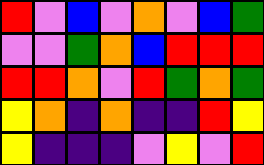[["red", "violet", "blue", "violet", "orange", "violet", "blue", "green"], ["violet", "violet", "green", "orange", "blue", "red", "red", "red"], ["red", "red", "orange", "violet", "red", "green", "orange", "green"], ["yellow", "orange", "indigo", "orange", "indigo", "indigo", "red", "yellow"], ["yellow", "indigo", "indigo", "indigo", "violet", "yellow", "violet", "red"]]